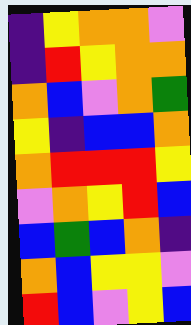[["indigo", "yellow", "orange", "orange", "violet"], ["indigo", "red", "yellow", "orange", "orange"], ["orange", "blue", "violet", "orange", "green"], ["yellow", "indigo", "blue", "blue", "orange"], ["orange", "red", "red", "red", "yellow"], ["violet", "orange", "yellow", "red", "blue"], ["blue", "green", "blue", "orange", "indigo"], ["orange", "blue", "yellow", "yellow", "violet"], ["red", "blue", "violet", "yellow", "blue"]]